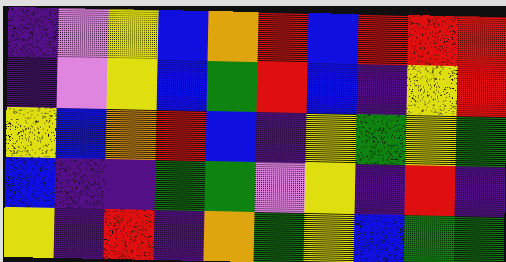[["indigo", "violet", "yellow", "blue", "orange", "red", "blue", "red", "red", "red"], ["indigo", "violet", "yellow", "blue", "green", "red", "blue", "indigo", "yellow", "red"], ["yellow", "blue", "orange", "red", "blue", "indigo", "yellow", "green", "yellow", "green"], ["blue", "indigo", "indigo", "green", "green", "violet", "yellow", "indigo", "red", "indigo"], ["yellow", "indigo", "red", "indigo", "orange", "green", "yellow", "blue", "green", "green"]]